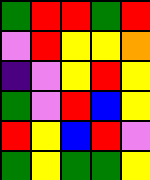[["green", "red", "red", "green", "red"], ["violet", "red", "yellow", "yellow", "orange"], ["indigo", "violet", "yellow", "red", "yellow"], ["green", "violet", "red", "blue", "yellow"], ["red", "yellow", "blue", "red", "violet"], ["green", "yellow", "green", "green", "yellow"]]